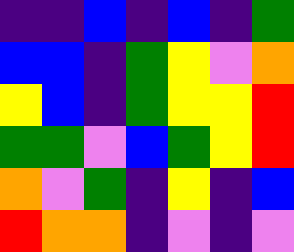[["indigo", "indigo", "blue", "indigo", "blue", "indigo", "green"], ["blue", "blue", "indigo", "green", "yellow", "violet", "orange"], ["yellow", "blue", "indigo", "green", "yellow", "yellow", "red"], ["green", "green", "violet", "blue", "green", "yellow", "red"], ["orange", "violet", "green", "indigo", "yellow", "indigo", "blue"], ["red", "orange", "orange", "indigo", "violet", "indigo", "violet"]]